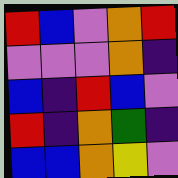[["red", "blue", "violet", "orange", "red"], ["violet", "violet", "violet", "orange", "indigo"], ["blue", "indigo", "red", "blue", "violet"], ["red", "indigo", "orange", "green", "indigo"], ["blue", "blue", "orange", "yellow", "violet"]]